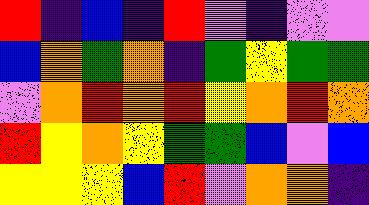[["red", "indigo", "blue", "indigo", "red", "violet", "indigo", "violet", "violet"], ["blue", "orange", "green", "orange", "indigo", "green", "yellow", "green", "green"], ["violet", "orange", "red", "orange", "red", "yellow", "orange", "red", "orange"], ["red", "yellow", "orange", "yellow", "green", "green", "blue", "violet", "blue"], ["yellow", "yellow", "yellow", "blue", "red", "violet", "orange", "orange", "indigo"]]